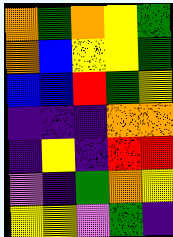[["orange", "green", "orange", "yellow", "green"], ["orange", "blue", "yellow", "yellow", "green"], ["blue", "blue", "red", "green", "yellow"], ["indigo", "indigo", "indigo", "orange", "orange"], ["indigo", "yellow", "indigo", "red", "red"], ["violet", "indigo", "green", "orange", "yellow"], ["yellow", "yellow", "violet", "green", "indigo"]]